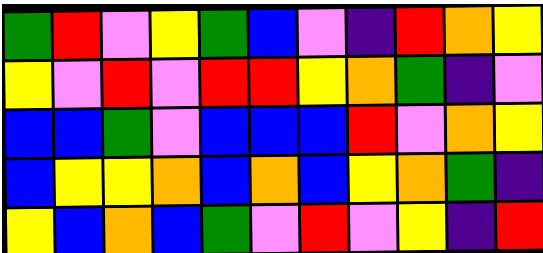[["green", "red", "violet", "yellow", "green", "blue", "violet", "indigo", "red", "orange", "yellow"], ["yellow", "violet", "red", "violet", "red", "red", "yellow", "orange", "green", "indigo", "violet"], ["blue", "blue", "green", "violet", "blue", "blue", "blue", "red", "violet", "orange", "yellow"], ["blue", "yellow", "yellow", "orange", "blue", "orange", "blue", "yellow", "orange", "green", "indigo"], ["yellow", "blue", "orange", "blue", "green", "violet", "red", "violet", "yellow", "indigo", "red"]]